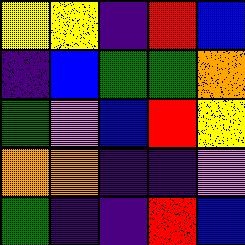[["yellow", "yellow", "indigo", "red", "blue"], ["indigo", "blue", "green", "green", "orange"], ["green", "violet", "blue", "red", "yellow"], ["orange", "orange", "indigo", "indigo", "violet"], ["green", "indigo", "indigo", "red", "blue"]]